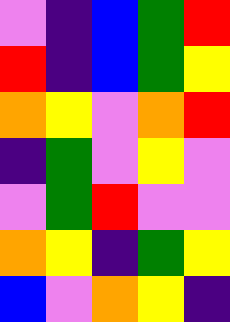[["violet", "indigo", "blue", "green", "red"], ["red", "indigo", "blue", "green", "yellow"], ["orange", "yellow", "violet", "orange", "red"], ["indigo", "green", "violet", "yellow", "violet"], ["violet", "green", "red", "violet", "violet"], ["orange", "yellow", "indigo", "green", "yellow"], ["blue", "violet", "orange", "yellow", "indigo"]]